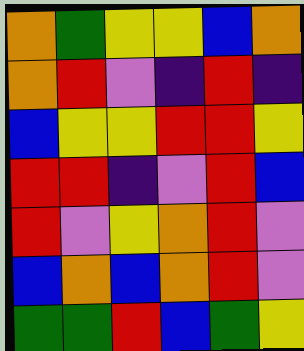[["orange", "green", "yellow", "yellow", "blue", "orange"], ["orange", "red", "violet", "indigo", "red", "indigo"], ["blue", "yellow", "yellow", "red", "red", "yellow"], ["red", "red", "indigo", "violet", "red", "blue"], ["red", "violet", "yellow", "orange", "red", "violet"], ["blue", "orange", "blue", "orange", "red", "violet"], ["green", "green", "red", "blue", "green", "yellow"]]